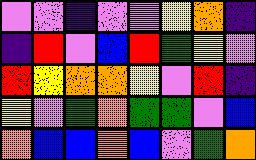[["violet", "violet", "indigo", "violet", "violet", "yellow", "orange", "indigo"], ["indigo", "red", "violet", "blue", "red", "green", "yellow", "violet"], ["red", "yellow", "orange", "orange", "yellow", "violet", "red", "indigo"], ["yellow", "violet", "green", "orange", "green", "green", "violet", "blue"], ["orange", "blue", "blue", "orange", "blue", "violet", "green", "orange"]]